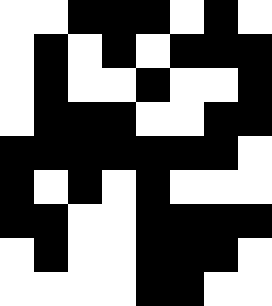[["white", "white", "black", "black", "black", "white", "black", "white"], ["white", "black", "white", "black", "white", "black", "black", "black"], ["white", "black", "white", "white", "black", "white", "white", "black"], ["white", "black", "black", "black", "white", "white", "black", "black"], ["black", "black", "black", "black", "black", "black", "black", "white"], ["black", "white", "black", "white", "black", "white", "white", "white"], ["black", "black", "white", "white", "black", "black", "black", "black"], ["white", "black", "white", "white", "black", "black", "black", "white"], ["white", "white", "white", "white", "black", "black", "white", "white"]]